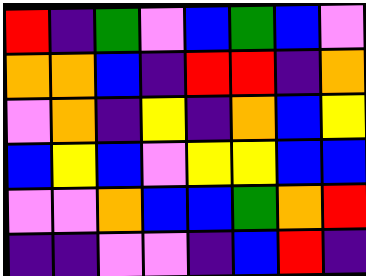[["red", "indigo", "green", "violet", "blue", "green", "blue", "violet"], ["orange", "orange", "blue", "indigo", "red", "red", "indigo", "orange"], ["violet", "orange", "indigo", "yellow", "indigo", "orange", "blue", "yellow"], ["blue", "yellow", "blue", "violet", "yellow", "yellow", "blue", "blue"], ["violet", "violet", "orange", "blue", "blue", "green", "orange", "red"], ["indigo", "indigo", "violet", "violet", "indigo", "blue", "red", "indigo"]]